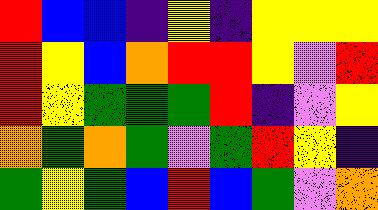[["red", "blue", "blue", "indigo", "yellow", "indigo", "yellow", "yellow", "yellow"], ["red", "yellow", "blue", "orange", "red", "red", "yellow", "violet", "red"], ["red", "yellow", "green", "green", "green", "red", "indigo", "violet", "yellow"], ["orange", "green", "orange", "green", "violet", "green", "red", "yellow", "indigo"], ["green", "yellow", "green", "blue", "red", "blue", "green", "violet", "orange"]]